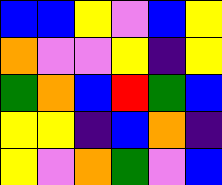[["blue", "blue", "yellow", "violet", "blue", "yellow"], ["orange", "violet", "violet", "yellow", "indigo", "yellow"], ["green", "orange", "blue", "red", "green", "blue"], ["yellow", "yellow", "indigo", "blue", "orange", "indigo"], ["yellow", "violet", "orange", "green", "violet", "blue"]]